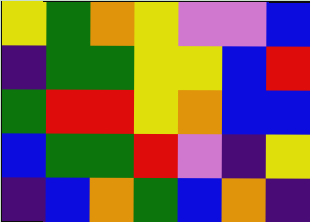[["yellow", "green", "orange", "yellow", "violet", "violet", "blue"], ["indigo", "green", "green", "yellow", "yellow", "blue", "red"], ["green", "red", "red", "yellow", "orange", "blue", "blue"], ["blue", "green", "green", "red", "violet", "indigo", "yellow"], ["indigo", "blue", "orange", "green", "blue", "orange", "indigo"]]